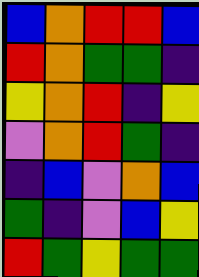[["blue", "orange", "red", "red", "blue"], ["red", "orange", "green", "green", "indigo"], ["yellow", "orange", "red", "indigo", "yellow"], ["violet", "orange", "red", "green", "indigo"], ["indigo", "blue", "violet", "orange", "blue"], ["green", "indigo", "violet", "blue", "yellow"], ["red", "green", "yellow", "green", "green"]]